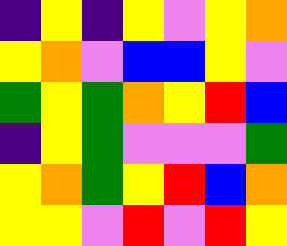[["indigo", "yellow", "indigo", "yellow", "violet", "yellow", "orange"], ["yellow", "orange", "violet", "blue", "blue", "yellow", "violet"], ["green", "yellow", "green", "orange", "yellow", "red", "blue"], ["indigo", "yellow", "green", "violet", "violet", "violet", "green"], ["yellow", "orange", "green", "yellow", "red", "blue", "orange"], ["yellow", "yellow", "violet", "red", "violet", "red", "yellow"]]